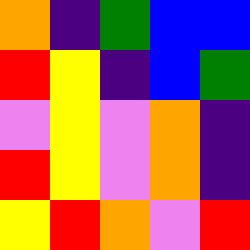[["orange", "indigo", "green", "blue", "blue"], ["red", "yellow", "indigo", "blue", "green"], ["violet", "yellow", "violet", "orange", "indigo"], ["red", "yellow", "violet", "orange", "indigo"], ["yellow", "red", "orange", "violet", "red"]]